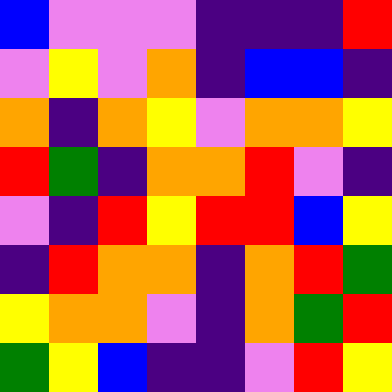[["blue", "violet", "violet", "violet", "indigo", "indigo", "indigo", "red"], ["violet", "yellow", "violet", "orange", "indigo", "blue", "blue", "indigo"], ["orange", "indigo", "orange", "yellow", "violet", "orange", "orange", "yellow"], ["red", "green", "indigo", "orange", "orange", "red", "violet", "indigo"], ["violet", "indigo", "red", "yellow", "red", "red", "blue", "yellow"], ["indigo", "red", "orange", "orange", "indigo", "orange", "red", "green"], ["yellow", "orange", "orange", "violet", "indigo", "orange", "green", "red"], ["green", "yellow", "blue", "indigo", "indigo", "violet", "red", "yellow"]]